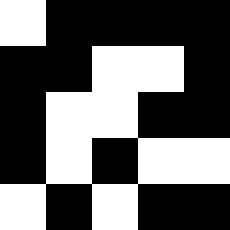[["white", "black", "black", "black", "black"], ["black", "black", "white", "white", "black"], ["black", "white", "white", "black", "black"], ["black", "white", "black", "white", "white"], ["white", "black", "white", "black", "black"]]